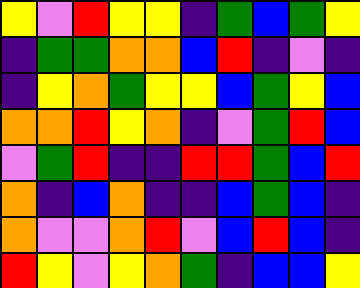[["yellow", "violet", "red", "yellow", "yellow", "indigo", "green", "blue", "green", "yellow"], ["indigo", "green", "green", "orange", "orange", "blue", "red", "indigo", "violet", "indigo"], ["indigo", "yellow", "orange", "green", "yellow", "yellow", "blue", "green", "yellow", "blue"], ["orange", "orange", "red", "yellow", "orange", "indigo", "violet", "green", "red", "blue"], ["violet", "green", "red", "indigo", "indigo", "red", "red", "green", "blue", "red"], ["orange", "indigo", "blue", "orange", "indigo", "indigo", "blue", "green", "blue", "indigo"], ["orange", "violet", "violet", "orange", "red", "violet", "blue", "red", "blue", "indigo"], ["red", "yellow", "violet", "yellow", "orange", "green", "indigo", "blue", "blue", "yellow"]]